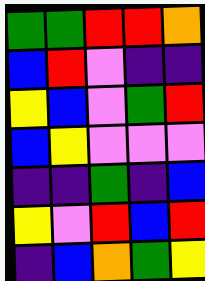[["green", "green", "red", "red", "orange"], ["blue", "red", "violet", "indigo", "indigo"], ["yellow", "blue", "violet", "green", "red"], ["blue", "yellow", "violet", "violet", "violet"], ["indigo", "indigo", "green", "indigo", "blue"], ["yellow", "violet", "red", "blue", "red"], ["indigo", "blue", "orange", "green", "yellow"]]